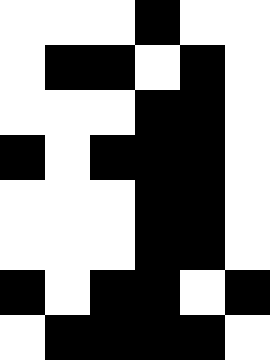[["white", "white", "white", "black", "white", "white"], ["white", "black", "black", "white", "black", "white"], ["white", "white", "white", "black", "black", "white"], ["black", "white", "black", "black", "black", "white"], ["white", "white", "white", "black", "black", "white"], ["white", "white", "white", "black", "black", "white"], ["black", "white", "black", "black", "white", "black"], ["white", "black", "black", "black", "black", "white"]]